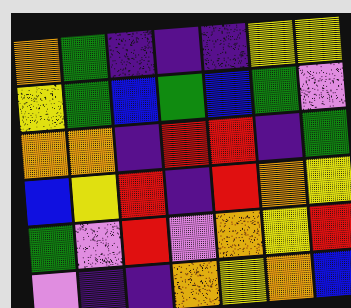[["orange", "green", "indigo", "indigo", "indigo", "yellow", "yellow"], ["yellow", "green", "blue", "green", "blue", "green", "violet"], ["orange", "orange", "indigo", "red", "red", "indigo", "green"], ["blue", "yellow", "red", "indigo", "red", "orange", "yellow"], ["green", "violet", "red", "violet", "orange", "yellow", "red"], ["violet", "indigo", "indigo", "orange", "yellow", "orange", "blue"]]